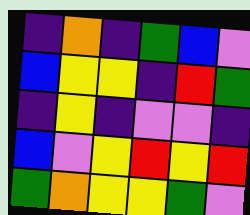[["indigo", "orange", "indigo", "green", "blue", "violet"], ["blue", "yellow", "yellow", "indigo", "red", "green"], ["indigo", "yellow", "indigo", "violet", "violet", "indigo"], ["blue", "violet", "yellow", "red", "yellow", "red"], ["green", "orange", "yellow", "yellow", "green", "violet"]]